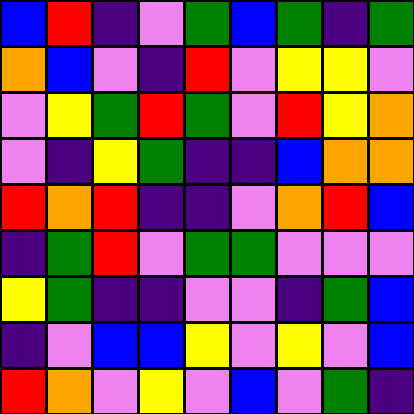[["blue", "red", "indigo", "violet", "green", "blue", "green", "indigo", "green"], ["orange", "blue", "violet", "indigo", "red", "violet", "yellow", "yellow", "violet"], ["violet", "yellow", "green", "red", "green", "violet", "red", "yellow", "orange"], ["violet", "indigo", "yellow", "green", "indigo", "indigo", "blue", "orange", "orange"], ["red", "orange", "red", "indigo", "indigo", "violet", "orange", "red", "blue"], ["indigo", "green", "red", "violet", "green", "green", "violet", "violet", "violet"], ["yellow", "green", "indigo", "indigo", "violet", "violet", "indigo", "green", "blue"], ["indigo", "violet", "blue", "blue", "yellow", "violet", "yellow", "violet", "blue"], ["red", "orange", "violet", "yellow", "violet", "blue", "violet", "green", "indigo"]]